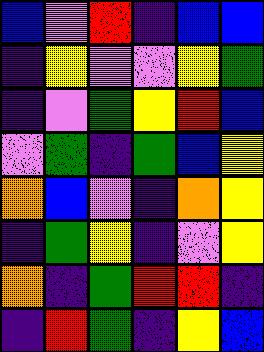[["blue", "violet", "red", "indigo", "blue", "blue"], ["indigo", "yellow", "violet", "violet", "yellow", "green"], ["indigo", "violet", "green", "yellow", "red", "blue"], ["violet", "green", "indigo", "green", "blue", "yellow"], ["orange", "blue", "violet", "indigo", "orange", "yellow"], ["indigo", "green", "yellow", "indigo", "violet", "yellow"], ["orange", "indigo", "green", "red", "red", "indigo"], ["indigo", "red", "green", "indigo", "yellow", "blue"]]